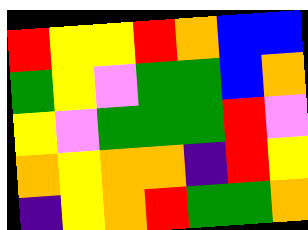[["red", "yellow", "yellow", "red", "orange", "blue", "blue"], ["green", "yellow", "violet", "green", "green", "blue", "orange"], ["yellow", "violet", "green", "green", "green", "red", "violet"], ["orange", "yellow", "orange", "orange", "indigo", "red", "yellow"], ["indigo", "yellow", "orange", "red", "green", "green", "orange"]]